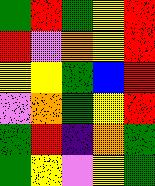[["green", "red", "green", "yellow", "red"], ["red", "violet", "orange", "yellow", "red"], ["yellow", "yellow", "green", "blue", "red"], ["violet", "orange", "green", "yellow", "red"], ["green", "red", "indigo", "orange", "green"], ["green", "yellow", "violet", "yellow", "green"]]